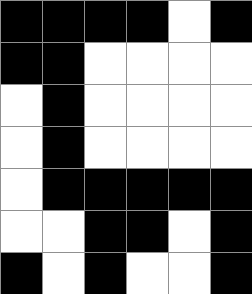[["black", "black", "black", "black", "white", "black"], ["black", "black", "white", "white", "white", "white"], ["white", "black", "white", "white", "white", "white"], ["white", "black", "white", "white", "white", "white"], ["white", "black", "black", "black", "black", "black"], ["white", "white", "black", "black", "white", "black"], ["black", "white", "black", "white", "white", "black"]]